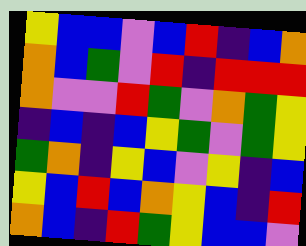[["yellow", "blue", "blue", "violet", "blue", "red", "indigo", "blue", "orange"], ["orange", "blue", "green", "violet", "red", "indigo", "red", "red", "red"], ["orange", "violet", "violet", "red", "green", "violet", "orange", "green", "yellow"], ["indigo", "blue", "indigo", "blue", "yellow", "green", "violet", "green", "yellow"], ["green", "orange", "indigo", "yellow", "blue", "violet", "yellow", "indigo", "blue"], ["yellow", "blue", "red", "blue", "orange", "yellow", "blue", "indigo", "red"], ["orange", "blue", "indigo", "red", "green", "yellow", "blue", "blue", "violet"]]